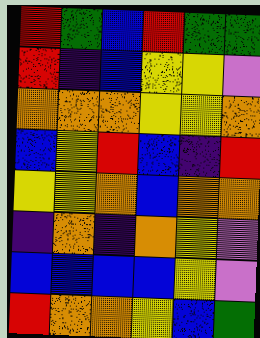[["red", "green", "blue", "red", "green", "green"], ["red", "indigo", "blue", "yellow", "yellow", "violet"], ["orange", "orange", "orange", "yellow", "yellow", "orange"], ["blue", "yellow", "red", "blue", "indigo", "red"], ["yellow", "yellow", "orange", "blue", "orange", "orange"], ["indigo", "orange", "indigo", "orange", "yellow", "violet"], ["blue", "blue", "blue", "blue", "yellow", "violet"], ["red", "orange", "orange", "yellow", "blue", "green"]]